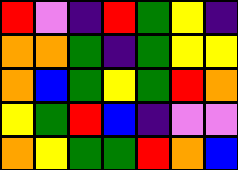[["red", "violet", "indigo", "red", "green", "yellow", "indigo"], ["orange", "orange", "green", "indigo", "green", "yellow", "yellow"], ["orange", "blue", "green", "yellow", "green", "red", "orange"], ["yellow", "green", "red", "blue", "indigo", "violet", "violet"], ["orange", "yellow", "green", "green", "red", "orange", "blue"]]